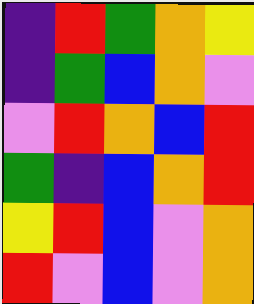[["indigo", "red", "green", "orange", "yellow"], ["indigo", "green", "blue", "orange", "violet"], ["violet", "red", "orange", "blue", "red"], ["green", "indigo", "blue", "orange", "red"], ["yellow", "red", "blue", "violet", "orange"], ["red", "violet", "blue", "violet", "orange"]]